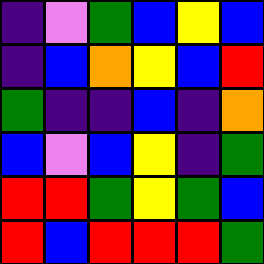[["indigo", "violet", "green", "blue", "yellow", "blue"], ["indigo", "blue", "orange", "yellow", "blue", "red"], ["green", "indigo", "indigo", "blue", "indigo", "orange"], ["blue", "violet", "blue", "yellow", "indigo", "green"], ["red", "red", "green", "yellow", "green", "blue"], ["red", "blue", "red", "red", "red", "green"]]